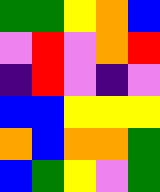[["green", "green", "yellow", "orange", "blue"], ["violet", "red", "violet", "orange", "red"], ["indigo", "red", "violet", "indigo", "violet"], ["blue", "blue", "yellow", "yellow", "yellow"], ["orange", "blue", "orange", "orange", "green"], ["blue", "green", "yellow", "violet", "green"]]